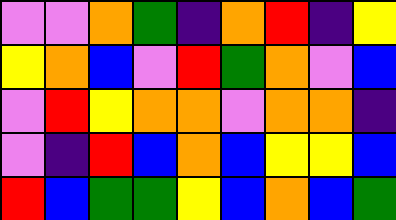[["violet", "violet", "orange", "green", "indigo", "orange", "red", "indigo", "yellow"], ["yellow", "orange", "blue", "violet", "red", "green", "orange", "violet", "blue"], ["violet", "red", "yellow", "orange", "orange", "violet", "orange", "orange", "indigo"], ["violet", "indigo", "red", "blue", "orange", "blue", "yellow", "yellow", "blue"], ["red", "blue", "green", "green", "yellow", "blue", "orange", "blue", "green"]]